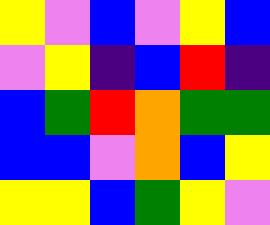[["yellow", "violet", "blue", "violet", "yellow", "blue"], ["violet", "yellow", "indigo", "blue", "red", "indigo"], ["blue", "green", "red", "orange", "green", "green"], ["blue", "blue", "violet", "orange", "blue", "yellow"], ["yellow", "yellow", "blue", "green", "yellow", "violet"]]